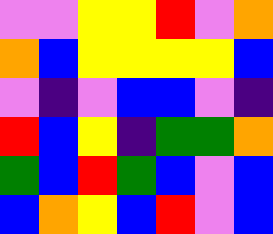[["violet", "violet", "yellow", "yellow", "red", "violet", "orange"], ["orange", "blue", "yellow", "yellow", "yellow", "yellow", "blue"], ["violet", "indigo", "violet", "blue", "blue", "violet", "indigo"], ["red", "blue", "yellow", "indigo", "green", "green", "orange"], ["green", "blue", "red", "green", "blue", "violet", "blue"], ["blue", "orange", "yellow", "blue", "red", "violet", "blue"]]